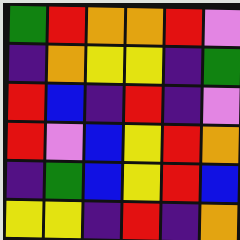[["green", "red", "orange", "orange", "red", "violet"], ["indigo", "orange", "yellow", "yellow", "indigo", "green"], ["red", "blue", "indigo", "red", "indigo", "violet"], ["red", "violet", "blue", "yellow", "red", "orange"], ["indigo", "green", "blue", "yellow", "red", "blue"], ["yellow", "yellow", "indigo", "red", "indigo", "orange"]]